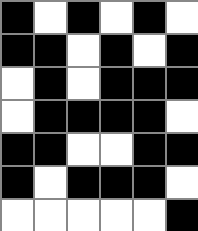[["black", "white", "black", "white", "black", "white"], ["black", "black", "white", "black", "white", "black"], ["white", "black", "white", "black", "black", "black"], ["white", "black", "black", "black", "black", "white"], ["black", "black", "white", "white", "black", "black"], ["black", "white", "black", "black", "black", "white"], ["white", "white", "white", "white", "white", "black"]]